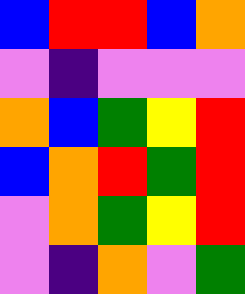[["blue", "red", "red", "blue", "orange"], ["violet", "indigo", "violet", "violet", "violet"], ["orange", "blue", "green", "yellow", "red"], ["blue", "orange", "red", "green", "red"], ["violet", "orange", "green", "yellow", "red"], ["violet", "indigo", "orange", "violet", "green"]]